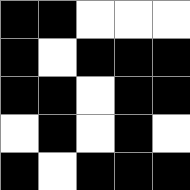[["black", "black", "white", "white", "white"], ["black", "white", "black", "black", "black"], ["black", "black", "white", "black", "black"], ["white", "black", "white", "black", "white"], ["black", "white", "black", "black", "black"]]